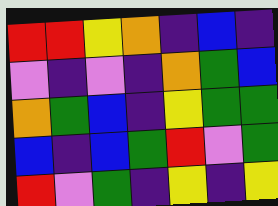[["red", "red", "yellow", "orange", "indigo", "blue", "indigo"], ["violet", "indigo", "violet", "indigo", "orange", "green", "blue"], ["orange", "green", "blue", "indigo", "yellow", "green", "green"], ["blue", "indigo", "blue", "green", "red", "violet", "green"], ["red", "violet", "green", "indigo", "yellow", "indigo", "yellow"]]